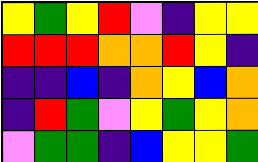[["yellow", "green", "yellow", "red", "violet", "indigo", "yellow", "yellow"], ["red", "red", "red", "orange", "orange", "red", "yellow", "indigo"], ["indigo", "indigo", "blue", "indigo", "orange", "yellow", "blue", "orange"], ["indigo", "red", "green", "violet", "yellow", "green", "yellow", "orange"], ["violet", "green", "green", "indigo", "blue", "yellow", "yellow", "green"]]